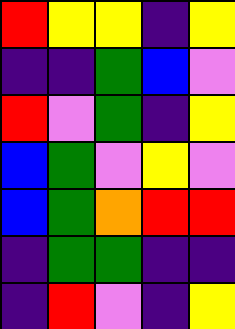[["red", "yellow", "yellow", "indigo", "yellow"], ["indigo", "indigo", "green", "blue", "violet"], ["red", "violet", "green", "indigo", "yellow"], ["blue", "green", "violet", "yellow", "violet"], ["blue", "green", "orange", "red", "red"], ["indigo", "green", "green", "indigo", "indigo"], ["indigo", "red", "violet", "indigo", "yellow"]]